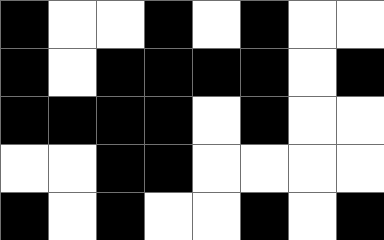[["black", "white", "white", "black", "white", "black", "white", "white"], ["black", "white", "black", "black", "black", "black", "white", "black"], ["black", "black", "black", "black", "white", "black", "white", "white"], ["white", "white", "black", "black", "white", "white", "white", "white"], ["black", "white", "black", "white", "white", "black", "white", "black"]]